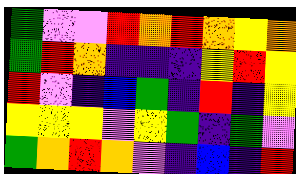[["green", "violet", "violet", "red", "orange", "red", "orange", "yellow", "orange"], ["green", "red", "orange", "indigo", "indigo", "indigo", "yellow", "red", "yellow"], ["red", "violet", "indigo", "blue", "green", "indigo", "red", "indigo", "yellow"], ["yellow", "yellow", "yellow", "violet", "yellow", "green", "indigo", "green", "violet"], ["green", "orange", "red", "orange", "violet", "indigo", "blue", "indigo", "red"]]